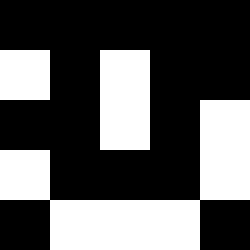[["black", "black", "black", "black", "black"], ["white", "black", "white", "black", "black"], ["black", "black", "white", "black", "white"], ["white", "black", "black", "black", "white"], ["black", "white", "white", "white", "black"]]